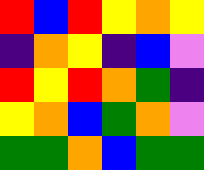[["red", "blue", "red", "yellow", "orange", "yellow"], ["indigo", "orange", "yellow", "indigo", "blue", "violet"], ["red", "yellow", "red", "orange", "green", "indigo"], ["yellow", "orange", "blue", "green", "orange", "violet"], ["green", "green", "orange", "blue", "green", "green"]]